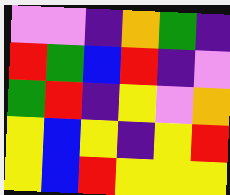[["violet", "violet", "indigo", "orange", "green", "indigo"], ["red", "green", "blue", "red", "indigo", "violet"], ["green", "red", "indigo", "yellow", "violet", "orange"], ["yellow", "blue", "yellow", "indigo", "yellow", "red"], ["yellow", "blue", "red", "yellow", "yellow", "yellow"]]